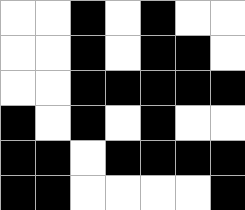[["white", "white", "black", "white", "black", "white", "white"], ["white", "white", "black", "white", "black", "black", "white"], ["white", "white", "black", "black", "black", "black", "black"], ["black", "white", "black", "white", "black", "white", "white"], ["black", "black", "white", "black", "black", "black", "black"], ["black", "black", "white", "white", "white", "white", "black"]]